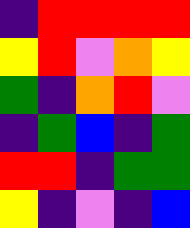[["indigo", "red", "red", "red", "red"], ["yellow", "red", "violet", "orange", "yellow"], ["green", "indigo", "orange", "red", "violet"], ["indigo", "green", "blue", "indigo", "green"], ["red", "red", "indigo", "green", "green"], ["yellow", "indigo", "violet", "indigo", "blue"]]